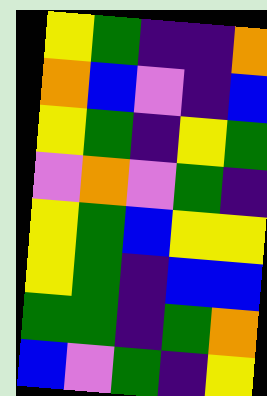[["yellow", "green", "indigo", "indigo", "orange"], ["orange", "blue", "violet", "indigo", "blue"], ["yellow", "green", "indigo", "yellow", "green"], ["violet", "orange", "violet", "green", "indigo"], ["yellow", "green", "blue", "yellow", "yellow"], ["yellow", "green", "indigo", "blue", "blue"], ["green", "green", "indigo", "green", "orange"], ["blue", "violet", "green", "indigo", "yellow"]]